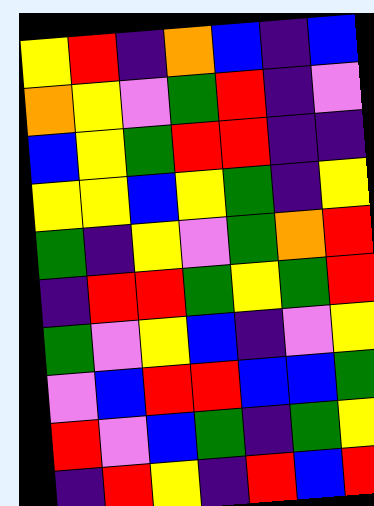[["yellow", "red", "indigo", "orange", "blue", "indigo", "blue"], ["orange", "yellow", "violet", "green", "red", "indigo", "violet"], ["blue", "yellow", "green", "red", "red", "indigo", "indigo"], ["yellow", "yellow", "blue", "yellow", "green", "indigo", "yellow"], ["green", "indigo", "yellow", "violet", "green", "orange", "red"], ["indigo", "red", "red", "green", "yellow", "green", "red"], ["green", "violet", "yellow", "blue", "indigo", "violet", "yellow"], ["violet", "blue", "red", "red", "blue", "blue", "green"], ["red", "violet", "blue", "green", "indigo", "green", "yellow"], ["indigo", "red", "yellow", "indigo", "red", "blue", "red"]]